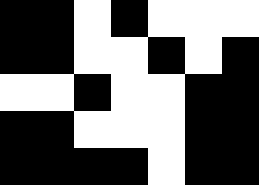[["black", "black", "white", "black", "white", "white", "white"], ["black", "black", "white", "white", "black", "white", "black"], ["white", "white", "black", "white", "white", "black", "black"], ["black", "black", "white", "white", "white", "black", "black"], ["black", "black", "black", "black", "white", "black", "black"]]